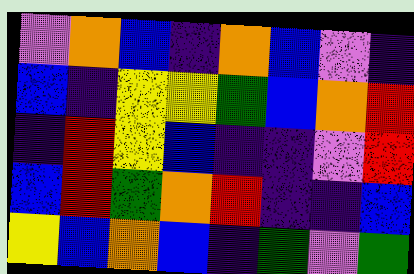[["violet", "orange", "blue", "indigo", "orange", "blue", "violet", "indigo"], ["blue", "indigo", "yellow", "yellow", "green", "blue", "orange", "red"], ["indigo", "red", "yellow", "blue", "indigo", "indigo", "violet", "red"], ["blue", "red", "green", "orange", "red", "indigo", "indigo", "blue"], ["yellow", "blue", "orange", "blue", "indigo", "green", "violet", "green"]]